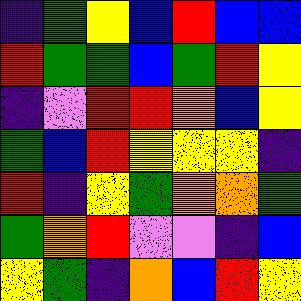[["indigo", "green", "yellow", "blue", "red", "blue", "blue"], ["red", "green", "green", "blue", "green", "red", "yellow"], ["indigo", "violet", "red", "red", "orange", "blue", "yellow"], ["green", "blue", "red", "yellow", "yellow", "yellow", "indigo"], ["red", "indigo", "yellow", "green", "orange", "orange", "green"], ["green", "orange", "red", "violet", "violet", "indigo", "blue"], ["yellow", "green", "indigo", "orange", "blue", "red", "yellow"]]